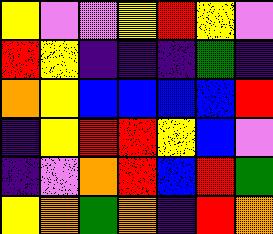[["yellow", "violet", "violet", "yellow", "red", "yellow", "violet"], ["red", "yellow", "indigo", "indigo", "indigo", "green", "indigo"], ["orange", "yellow", "blue", "blue", "blue", "blue", "red"], ["indigo", "yellow", "red", "red", "yellow", "blue", "violet"], ["indigo", "violet", "orange", "red", "blue", "red", "green"], ["yellow", "orange", "green", "orange", "indigo", "red", "orange"]]